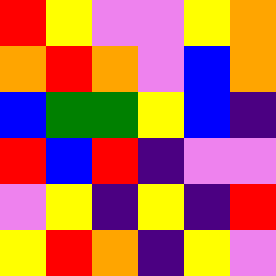[["red", "yellow", "violet", "violet", "yellow", "orange"], ["orange", "red", "orange", "violet", "blue", "orange"], ["blue", "green", "green", "yellow", "blue", "indigo"], ["red", "blue", "red", "indigo", "violet", "violet"], ["violet", "yellow", "indigo", "yellow", "indigo", "red"], ["yellow", "red", "orange", "indigo", "yellow", "violet"]]